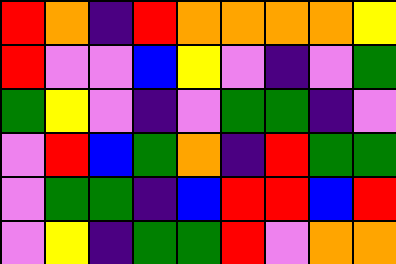[["red", "orange", "indigo", "red", "orange", "orange", "orange", "orange", "yellow"], ["red", "violet", "violet", "blue", "yellow", "violet", "indigo", "violet", "green"], ["green", "yellow", "violet", "indigo", "violet", "green", "green", "indigo", "violet"], ["violet", "red", "blue", "green", "orange", "indigo", "red", "green", "green"], ["violet", "green", "green", "indigo", "blue", "red", "red", "blue", "red"], ["violet", "yellow", "indigo", "green", "green", "red", "violet", "orange", "orange"]]